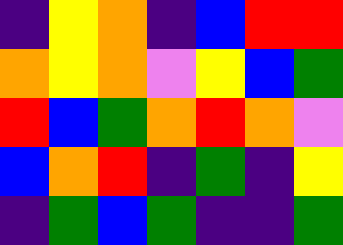[["indigo", "yellow", "orange", "indigo", "blue", "red", "red"], ["orange", "yellow", "orange", "violet", "yellow", "blue", "green"], ["red", "blue", "green", "orange", "red", "orange", "violet"], ["blue", "orange", "red", "indigo", "green", "indigo", "yellow"], ["indigo", "green", "blue", "green", "indigo", "indigo", "green"]]